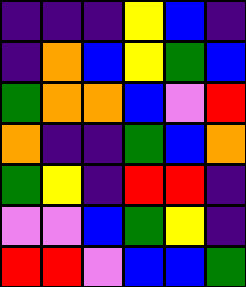[["indigo", "indigo", "indigo", "yellow", "blue", "indigo"], ["indigo", "orange", "blue", "yellow", "green", "blue"], ["green", "orange", "orange", "blue", "violet", "red"], ["orange", "indigo", "indigo", "green", "blue", "orange"], ["green", "yellow", "indigo", "red", "red", "indigo"], ["violet", "violet", "blue", "green", "yellow", "indigo"], ["red", "red", "violet", "blue", "blue", "green"]]